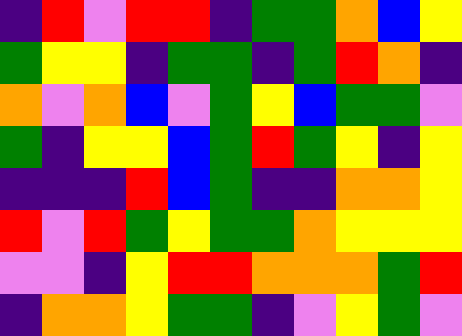[["indigo", "red", "violet", "red", "red", "indigo", "green", "green", "orange", "blue", "yellow"], ["green", "yellow", "yellow", "indigo", "green", "green", "indigo", "green", "red", "orange", "indigo"], ["orange", "violet", "orange", "blue", "violet", "green", "yellow", "blue", "green", "green", "violet"], ["green", "indigo", "yellow", "yellow", "blue", "green", "red", "green", "yellow", "indigo", "yellow"], ["indigo", "indigo", "indigo", "red", "blue", "green", "indigo", "indigo", "orange", "orange", "yellow"], ["red", "violet", "red", "green", "yellow", "green", "green", "orange", "yellow", "yellow", "yellow"], ["violet", "violet", "indigo", "yellow", "red", "red", "orange", "orange", "orange", "green", "red"], ["indigo", "orange", "orange", "yellow", "green", "green", "indigo", "violet", "yellow", "green", "violet"]]